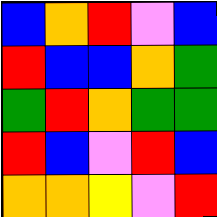[["blue", "orange", "red", "violet", "blue"], ["red", "blue", "blue", "orange", "green"], ["green", "red", "orange", "green", "green"], ["red", "blue", "violet", "red", "blue"], ["orange", "orange", "yellow", "violet", "red"]]